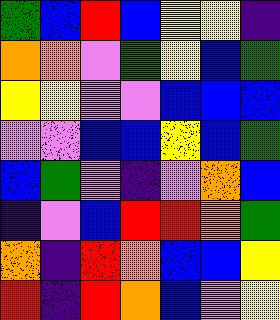[["green", "blue", "red", "blue", "yellow", "yellow", "indigo"], ["orange", "orange", "violet", "green", "yellow", "blue", "green"], ["yellow", "yellow", "violet", "violet", "blue", "blue", "blue"], ["violet", "violet", "blue", "blue", "yellow", "blue", "green"], ["blue", "green", "violet", "indigo", "violet", "orange", "blue"], ["indigo", "violet", "blue", "red", "red", "orange", "green"], ["orange", "indigo", "red", "orange", "blue", "blue", "yellow"], ["red", "indigo", "red", "orange", "blue", "violet", "yellow"]]